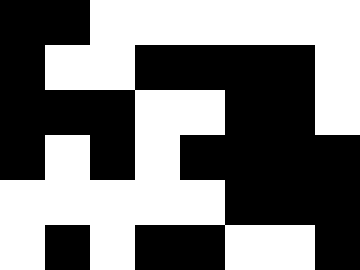[["black", "black", "white", "white", "white", "white", "white", "white"], ["black", "white", "white", "black", "black", "black", "black", "white"], ["black", "black", "black", "white", "white", "black", "black", "white"], ["black", "white", "black", "white", "black", "black", "black", "black"], ["white", "white", "white", "white", "white", "black", "black", "black"], ["white", "black", "white", "black", "black", "white", "white", "black"]]